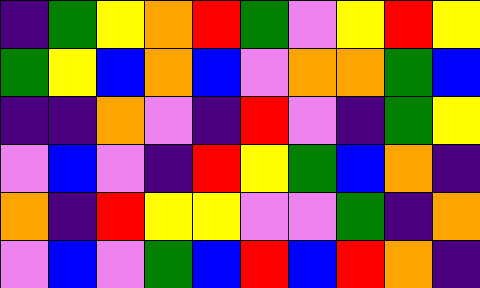[["indigo", "green", "yellow", "orange", "red", "green", "violet", "yellow", "red", "yellow"], ["green", "yellow", "blue", "orange", "blue", "violet", "orange", "orange", "green", "blue"], ["indigo", "indigo", "orange", "violet", "indigo", "red", "violet", "indigo", "green", "yellow"], ["violet", "blue", "violet", "indigo", "red", "yellow", "green", "blue", "orange", "indigo"], ["orange", "indigo", "red", "yellow", "yellow", "violet", "violet", "green", "indigo", "orange"], ["violet", "blue", "violet", "green", "blue", "red", "blue", "red", "orange", "indigo"]]